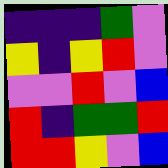[["indigo", "indigo", "indigo", "green", "violet"], ["yellow", "indigo", "yellow", "red", "violet"], ["violet", "violet", "red", "violet", "blue"], ["red", "indigo", "green", "green", "red"], ["red", "red", "yellow", "violet", "blue"]]